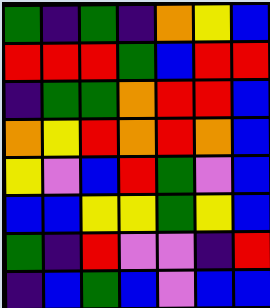[["green", "indigo", "green", "indigo", "orange", "yellow", "blue"], ["red", "red", "red", "green", "blue", "red", "red"], ["indigo", "green", "green", "orange", "red", "red", "blue"], ["orange", "yellow", "red", "orange", "red", "orange", "blue"], ["yellow", "violet", "blue", "red", "green", "violet", "blue"], ["blue", "blue", "yellow", "yellow", "green", "yellow", "blue"], ["green", "indigo", "red", "violet", "violet", "indigo", "red"], ["indigo", "blue", "green", "blue", "violet", "blue", "blue"]]